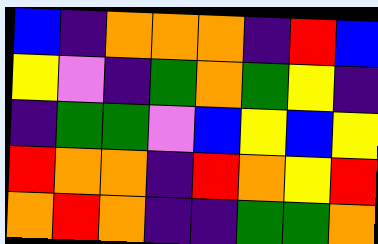[["blue", "indigo", "orange", "orange", "orange", "indigo", "red", "blue"], ["yellow", "violet", "indigo", "green", "orange", "green", "yellow", "indigo"], ["indigo", "green", "green", "violet", "blue", "yellow", "blue", "yellow"], ["red", "orange", "orange", "indigo", "red", "orange", "yellow", "red"], ["orange", "red", "orange", "indigo", "indigo", "green", "green", "orange"]]